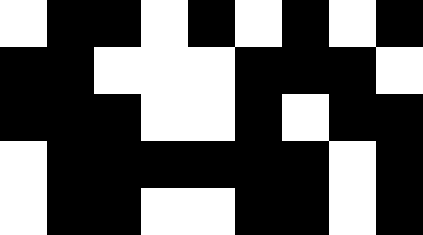[["white", "black", "black", "white", "black", "white", "black", "white", "black"], ["black", "black", "white", "white", "white", "black", "black", "black", "white"], ["black", "black", "black", "white", "white", "black", "white", "black", "black"], ["white", "black", "black", "black", "black", "black", "black", "white", "black"], ["white", "black", "black", "white", "white", "black", "black", "white", "black"]]